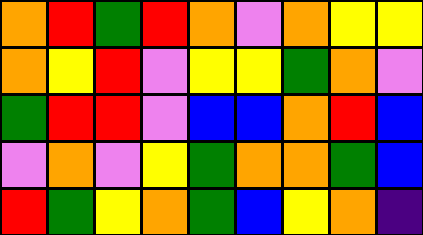[["orange", "red", "green", "red", "orange", "violet", "orange", "yellow", "yellow"], ["orange", "yellow", "red", "violet", "yellow", "yellow", "green", "orange", "violet"], ["green", "red", "red", "violet", "blue", "blue", "orange", "red", "blue"], ["violet", "orange", "violet", "yellow", "green", "orange", "orange", "green", "blue"], ["red", "green", "yellow", "orange", "green", "blue", "yellow", "orange", "indigo"]]